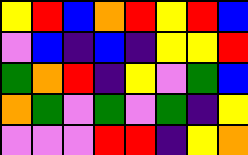[["yellow", "red", "blue", "orange", "red", "yellow", "red", "blue"], ["violet", "blue", "indigo", "blue", "indigo", "yellow", "yellow", "red"], ["green", "orange", "red", "indigo", "yellow", "violet", "green", "blue"], ["orange", "green", "violet", "green", "violet", "green", "indigo", "yellow"], ["violet", "violet", "violet", "red", "red", "indigo", "yellow", "orange"]]